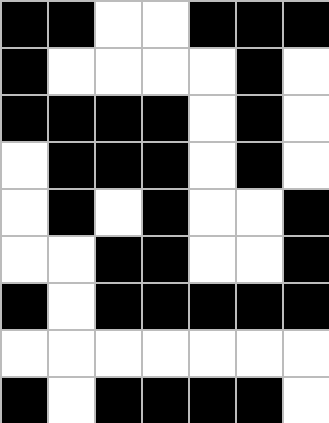[["black", "black", "white", "white", "black", "black", "black"], ["black", "white", "white", "white", "white", "black", "white"], ["black", "black", "black", "black", "white", "black", "white"], ["white", "black", "black", "black", "white", "black", "white"], ["white", "black", "white", "black", "white", "white", "black"], ["white", "white", "black", "black", "white", "white", "black"], ["black", "white", "black", "black", "black", "black", "black"], ["white", "white", "white", "white", "white", "white", "white"], ["black", "white", "black", "black", "black", "black", "white"]]